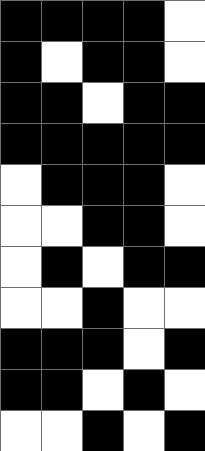[["black", "black", "black", "black", "white"], ["black", "white", "black", "black", "white"], ["black", "black", "white", "black", "black"], ["black", "black", "black", "black", "black"], ["white", "black", "black", "black", "white"], ["white", "white", "black", "black", "white"], ["white", "black", "white", "black", "black"], ["white", "white", "black", "white", "white"], ["black", "black", "black", "white", "black"], ["black", "black", "white", "black", "white"], ["white", "white", "black", "white", "black"]]